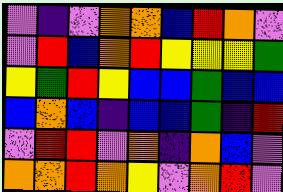[["violet", "indigo", "violet", "orange", "orange", "blue", "red", "orange", "violet"], ["violet", "red", "blue", "orange", "red", "yellow", "yellow", "yellow", "green"], ["yellow", "green", "red", "yellow", "blue", "blue", "green", "blue", "blue"], ["blue", "orange", "blue", "indigo", "blue", "blue", "green", "indigo", "red"], ["violet", "red", "red", "violet", "orange", "indigo", "orange", "blue", "violet"], ["orange", "orange", "red", "orange", "yellow", "violet", "orange", "red", "violet"]]